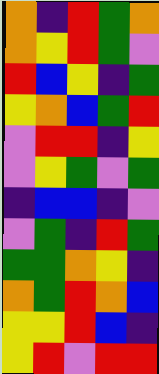[["orange", "indigo", "red", "green", "orange"], ["orange", "yellow", "red", "green", "violet"], ["red", "blue", "yellow", "indigo", "green"], ["yellow", "orange", "blue", "green", "red"], ["violet", "red", "red", "indigo", "yellow"], ["violet", "yellow", "green", "violet", "green"], ["indigo", "blue", "blue", "indigo", "violet"], ["violet", "green", "indigo", "red", "green"], ["green", "green", "orange", "yellow", "indigo"], ["orange", "green", "red", "orange", "blue"], ["yellow", "yellow", "red", "blue", "indigo"], ["yellow", "red", "violet", "red", "red"]]